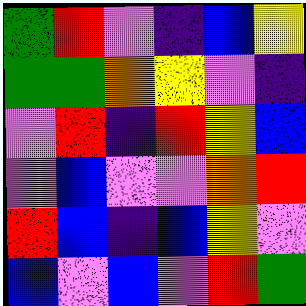[["green", "red", "violet", "indigo", "blue", "yellow"], ["green", "green", "orange", "yellow", "violet", "indigo"], ["violet", "red", "indigo", "red", "yellow", "blue"], ["violet", "blue", "violet", "violet", "orange", "red"], ["red", "blue", "indigo", "blue", "yellow", "violet"], ["blue", "violet", "blue", "violet", "red", "green"]]